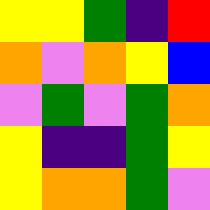[["yellow", "yellow", "green", "indigo", "red"], ["orange", "violet", "orange", "yellow", "blue"], ["violet", "green", "violet", "green", "orange"], ["yellow", "indigo", "indigo", "green", "yellow"], ["yellow", "orange", "orange", "green", "violet"]]